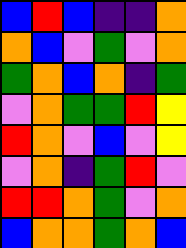[["blue", "red", "blue", "indigo", "indigo", "orange"], ["orange", "blue", "violet", "green", "violet", "orange"], ["green", "orange", "blue", "orange", "indigo", "green"], ["violet", "orange", "green", "green", "red", "yellow"], ["red", "orange", "violet", "blue", "violet", "yellow"], ["violet", "orange", "indigo", "green", "red", "violet"], ["red", "red", "orange", "green", "violet", "orange"], ["blue", "orange", "orange", "green", "orange", "blue"]]